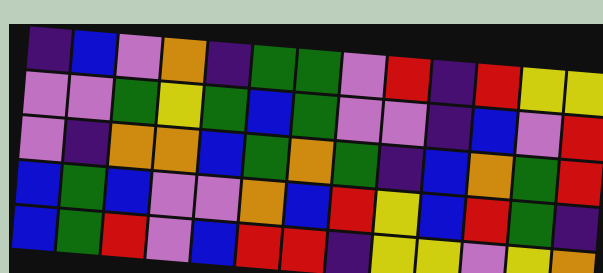[["indigo", "blue", "violet", "orange", "indigo", "green", "green", "violet", "red", "indigo", "red", "yellow", "yellow"], ["violet", "violet", "green", "yellow", "green", "blue", "green", "violet", "violet", "indigo", "blue", "violet", "red"], ["violet", "indigo", "orange", "orange", "blue", "green", "orange", "green", "indigo", "blue", "orange", "green", "red"], ["blue", "green", "blue", "violet", "violet", "orange", "blue", "red", "yellow", "blue", "red", "green", "indigo"], ["blue", "green", "red", "violet", "blue", "red", "red", "indigo", "yellow", "yellow", "violet", "yellow", "orange"]]